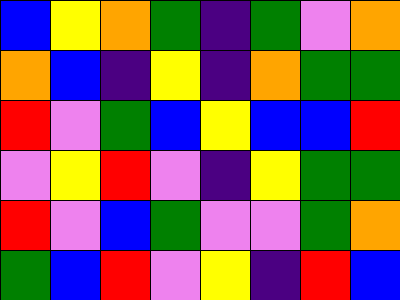[["blue", "yellow", "orange", "green", "indigo", "green", "violet", "orange"], ["orange", "blue", "indigo", "yellow", "indigo", "orange", "green", "green"], ["red", "violet", "green", "blue", "yellow", "blue", "blue", "red"], ["violet", "yellow", "red", "violet", "indigo", "yellow", "green", "green"], ["red", "violet", "blue", "green", "violet", "violet", "green", "orange"], ["green", "blue", "red", "violet", "yellow", "indigo", "red", "blue"]]